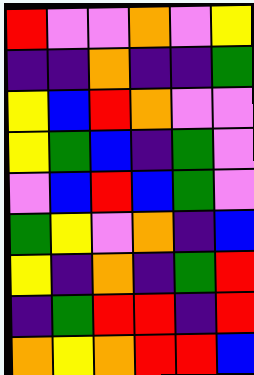[["red", "violet", "violet", "orange", "violet", "yellow"], ["indigo", "indigo", "orange", "indigo", "indigo", "green"], ["yellow", "blue", "red", "orange", "violet", "violet"], ["yellow", "green", "blue", "indigo", "green", "violet"], ["violet", "blue", "red", "blue", "green", "violet"], ["green", "yellow", "violet", "orange", "indigo", "blue"], ["yellow", "indigo", "orange", "indigo", "green", "red"], ["indigo", "green", "red", "red", "indigo", "red"], ["orange", "yellow", "orange", "red", "red", "blue"]]